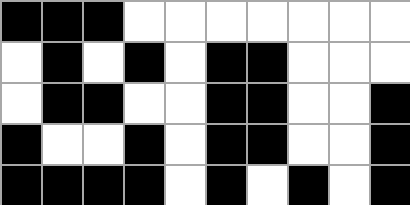[["black", "black", "black", "white", "white", "white", "white", "white", "white", "white"], ["white", "black", "white", "black", "white", "black", "black", "white", "white", "white"], ["white", "black", "black", "white", "white", "black", "black", "white", "white", "black"], ["black", "white", "white", "black", "white", "black", "black", "white", "white", "black"], ["black", "black", "black", "black", "white", "black", "white", "black", "white", "black"]]